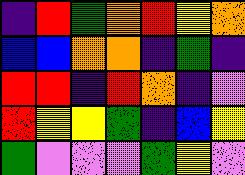[["indigo", "red", "green", "orange", "red", "yellow", "orange"], ["blue", "blue", "orange", "orange", "indigo", "green", "indigo"], ["red", "red", "indigo", "red", "orange", "indigo", "violet"], ["red", "yellow", "yellow", "green", "indigo", "blue", "yellow"], ["green", "violet", "violet", "violet", "green", "yellow", "violet"]]